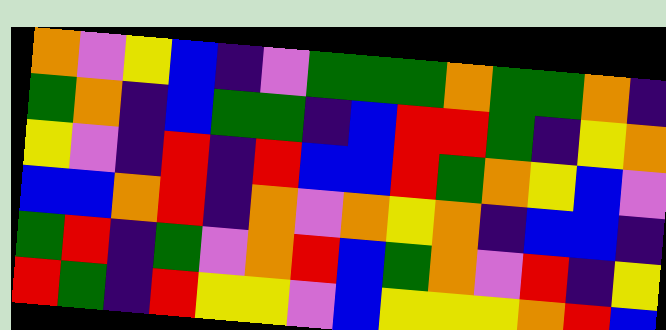[["orange", "violet", "yellow", "blue", "indigo", "violet", "green", "green", "green", "orange", "green", "green", "orange", "indigo"], ["green", "orange", "indigo", "blue", "green", "green", "indigo", "blue", "red", "red", "green", "indigo", "yellow", "orange"], ["yellow", "violet", "indigo", "red", "indigo", "red", "blue", "blue", "red", "green", "orange", "yellow", "blue", "violet"], ["blue", "blue", "orange", "red", "indigo", "orange", "violet", "orange", "yellow", "orange", "indigo", "blue", "blue", "indigo"], ["green", "red", "indigo", "green", "violet", "orange", "red", "blue", "green", "orange", "violet", "red", "indigo", "yellow"], ["red", "green", "indigo", "red", "yellow", "yellow", "violet", "blue", "yellow", "yellow", "yellow", "orange", "red", "blue"]]